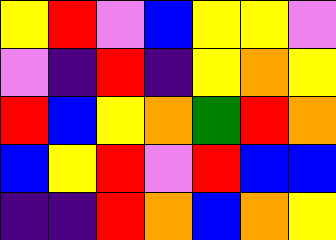[["yellow", "red", "violet", "blue", "yellow", "yellow", "violet"], ["violet", "indigo", "red", "indigo", "yellow", "orange", "yellow"], ["red", "blue", "yellow", "orange", "green", "red", "orange"], ["blue", "yellow", "red", "violet", "red", "blue", "blue"], ["indigo", "indigo", "red", "orange", "blue", "orange", "yellow"]]